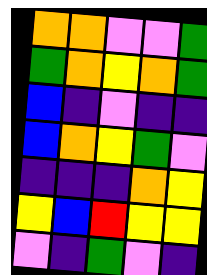[["orange", "orange", "violet", "violet", "green"], ["green", "orange", "yellow", "orange", "green"], ["blue", "indigo", "violet", "indigo", "indigo"], ["blue", "orange", "yellow", "green", "violet"], ["indigo", "indigo", "indigo", "orange", "yellow"], ["yellow", "blue", "red", "yellow", "yellow"], ["violet", "indigo", "green", "violet", "indigo"]]